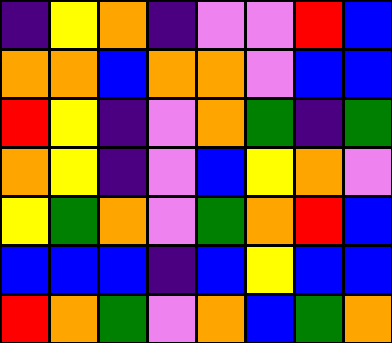[["indigo", "yellow", "orange", "indigo", "violet", "violet", "red", "blue"], ["orange", "orange", "blue", "orange", "orange", "violet", "blue", "blue"], ["red", "yellow", "indigo", "violet", "orange", "green", "indigo", "green"], ["orange", "yellow", "indigo", "violet", "blue", "yellow", "orange", "violet"], ["yellow", "green", "orange", "violet", "green", "orange", "red", "blue"], ["blue", "blue", "blue", "indigo", "blue", "yellow", "blue", "blue"], ["red", "orange", "green", "violet", "orange", "blue", "green", "orange"]]